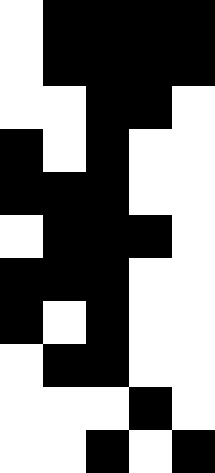[["white", "black", "black", "black", "black"], ["white", "black", "black", "black", "black"], ["white", "white", "black", "black", "white"], ["black", "white", "black", "white", "white"], ["black", "black", "black", "white", "white"], ["white", "black", "black", "black", "white"], ["black", "black", "black", "white", "white"], ["black", "white", "black", "white", "white"], ["white", "black", "black", "white", "white"], ["white", "white", "white", "black", "white"], ["white", "white", "black", "white", "black"]]